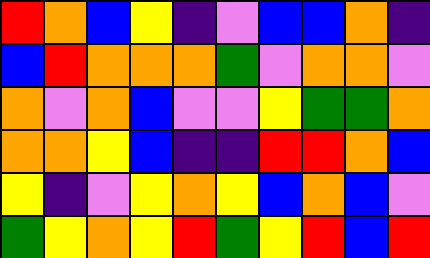[["red", "orange", "blue", "yellow", "indigo", "violet", "blue", "blue", "orange", "indigo"], ["blue", "red", "orange", "orange", "orange", "green", "violet", "orange", "orange", "violet"], ["orange", "violet", "orange", "blue", "violet", "violet", "yellow", "green", "green", "orange"], ["orange", "orange", "yellow", "blue", "indigo", "indigo", "red", "red", "orange", "blue"], ["yellow", "indigo", "violet", "yellow", "orange", "yellow", "blue", "orange", "blue", "violet"], ["green", "yellow", "orange", "yellow", "red", "green", "yellow", "red", "blue", "red"]]